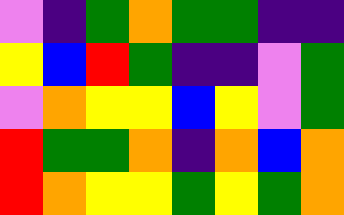[["violet", "indigo", "green", "orange", "green", "green", "indigo", "indigo"], ["yellow", "blue", "red", "green", "indigo", "indigo", "violet", "green"], ["violet", "orange", "yellow", "yellow", "blue", "yellow", "violet", "green"], ["red", "green", "green", "orange", "indigo", "orange", "blue", "orange"], ["red", "orange", "yellow", "yellow", "green", "yellow", "green", "orange"]]